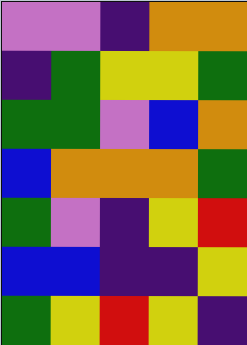[["violet", "violet", "indigo", "orange", "orange"], ["indigo", "green", "yellow", "yellow", "green"], ["green", "green", "violet", "blue", "orange"], ["blue", "orange", "orange", "orange", "green"], ["green", "violet", "indigo", "yellow", "red"], ["blue", "blue", "indigo", "indigo", "yellow"], ["green", "yellow", "red", "yellow", "indigo"]]